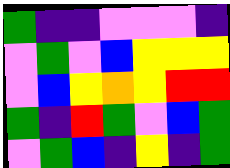[["green", "indigo", "indigo", "violet", "violet", "violet", "indigo"], ["violet", "green", "violet", "blue", "yellow", "yellow", "yellow"], ["violet", "blue", "yellow", "orange", "yellow", "red", "red"], ["green", "indigo", "red", "green", "violet", "blue", "green"], ["violet", "green", "blue", "indigo", "yellow", "indigo", "green"]]